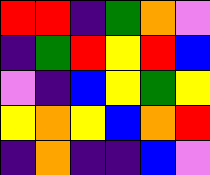[["red", "red", "indigo", "green", "orange", "violet"], ["indigo", "green", "red", "yellow", "red", "blue"], ["violet", "indigo", "blue", "yellow", "green", "yellow"], ["yellow", "orange", "yellow", "blue", "orange", "red"], ["indigo", "orange", "indigo", "indigo", "blue", "violet"]]